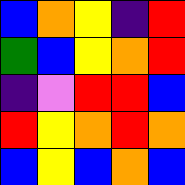[["blue", "orange", "yellow", "indigo", "red"], ["green", "blue", "yellow", "orange", "red"], ["indigo", "violet", "red", "red", "blue"], ["red", "yellow", "orange", "red", "orange"], ["blue", "yellow", "blue", "orange", "blue"]]